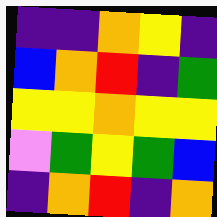[["indigo", "indigo", "orange", "yellow", "indigo"], ["blue", "orange", "red", "indigo", "green"], ["yellow", "yellow", "orange", "yellow", "yellow"], ["violet", "green", "yellow", "green", "blue"], ["indigo", "orange", "red", "indigo", "orange"]]